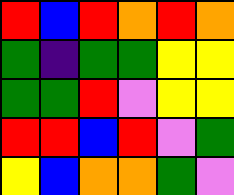[["red", "blue", "red", "orange", "red", "orange"], ["green", "indigo", "green", "green", "yellow", "yellow"], ["green", "green", "red", "violet", "yellow", "yellow"], ["red", "red", "blue", "red", "violet", "green"], ["yellow", "blue", "orange", "orange", "green", "violet"]]